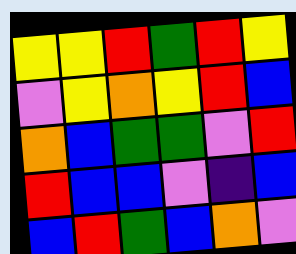[["yellow", "yellow", "red", "green", "red", "yellow"], ["violet", "yellow", "orange", "yellow", "red", "blue"], ["orange", "blue", "green", "green", "violet", "red"], ["red", "blue", "blue", "violet", "indigo", "blue"], ["blue", "red", "green", "blue", "orange", "violet"]]